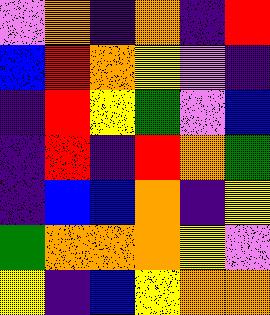[["violet", "orange", "indigo", "orange", "indigo", "red"], ["blue", "red", "orange", "yellow", "violet", "indigo"], ["indigo", "red", "yellow", "green", "violet", "blue"], ["indigo", "red", "indigo", "red", "orange", "green"], ["indigo", "blue", "blue", "orange", "indigo", "yellow"], ["green", "orange", "orange", "orange", "yellow", "violet"], ["yellow", "indigo", "blue", "yellow", "orange", "orange"]]